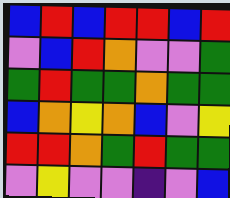[["blue", "red", "blue", "red", "red", "blue", "red"], ["violet", "blue", "red", "orange", "violet", "violet", "green"], ["green", "red", "green", "green", "orange", "green", "green"], ["blue", "orange", "yellow", "orange", "blue", "violet", "yellow"], ["red", "red", "orange", "green", "red", "green", "green"], ["violet", "yellow", "violet", "violet", "indigo", "violet", "blue"]]